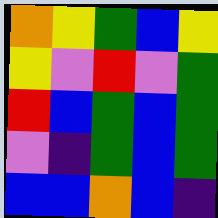[["orange", "yellow", "green", "blue", "yellow"], ["yellow", "violet", "red", "violet", "green"], ["red", "blue", "green", "blue", "green"], ["violet", "indigo", "green", "blue", "green"], ["blue", "blue", "orange", "blue", "indigo"]]